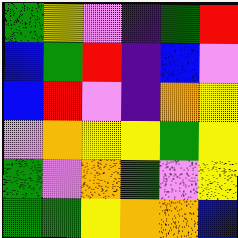[["green", "yellow", "violet", "indigo", "green", "red"], ["blue", "green", "red", "indigo", "blue", "violet"], ["blue", "red", "violet", "indigo", "orange", "yellow"], ["violet", "orange", "yellow", "yellow", "green", "yellow"], ["green", "violet", "orange", "green", "violet", "yellow"], ["green", "green", "yellow", "orange", "orange", "blue"]]